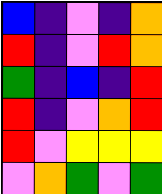[["blue", "indigo", "violet", "indigo", "orange"], ["red", "indigo", "violet", "red", "orange"], ["green", "indigo", "blue", "indigo", "red"], ["red", "indigo", "violet", "orange", "red"], ["red", "violet", "yellow", "yellow", "yellow"], ["violet", "orange", "green", "violet", "green"]]